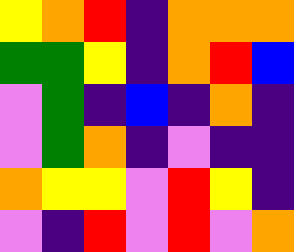[["yellow", "orange", "red", "indigo", "orange", "orange", "orange"], ["green", "green", "yellow", "indigo", "orange", "red", "blue"], ["violet", "green", "indigo", "blue", "indigo", "orange", "indigo"], ["violet", "green", "orange", "indigo", "violet", "indigo", "indigo"], ["orange", "yellow", "yellow", "violet", "red", "yellow", "indigo"], ["violet", "indigo", "red", "violet", "red", "violet", "orange"]]